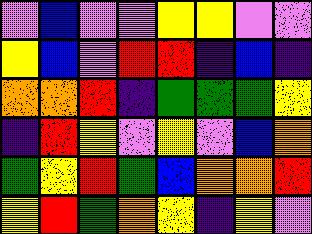[["violet", "blue", "violet", "violet", "yellow", "yellow", "violet", "violet"], ["yellow", "blue", "violet", "red", "red", "indigo", "blue", "indigo"], ["orange", "orange", "red", "indigo", "green", "green", "green", "yellow"], ["indigo", "red", "yellow", "violet", "yellow", "violet", "blue", "orange"], ["green", "yellow", "red", "green", "blue", "orange", "orange", "red"], ["yellow", "red", "green", "orange", "yellow", "indigo", "yellow", "violet"]]